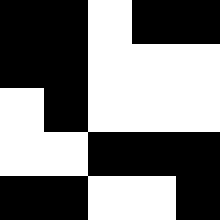[["black", "black", "white", "black", "black"], ["black", "black", "white", "white", "white"], ["white", "black", "white", "white", "white"], ["white", "white", "black", "black", "black"], ["black", "black", "white", "white", "black"]]